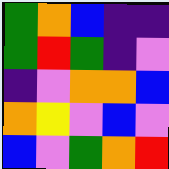[["green", "orange", "blue", "indigo", "indigo"], ["green", "red", "green", "indigo", "violet"], ["indigo", "violet", "orange", "orange", "blue"], ["orange", "yellow", "violet", "blue", "violet"], ["blue", "violet", "green", "orange", "red"]]